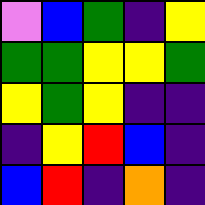[["violet", "blue", "green", "indigo", "yellow"], ["green", "green", "yellow", "yellow", "green"], ["yellow", "green", "yellow", "indigo", "indigo"], ["indigo", "yellow", "red", "blue", "indigo"], ["blue", "red", "indigo", "orange", "indigo"]]